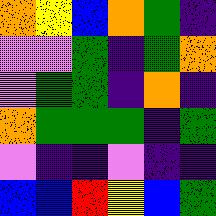[["orange", "yellow", "blue", "orange", "green", "indigo"], ["violet", "violet", "green", "indigo", "green", "orange"], ["violet", "green", "green", "indigo", "orange", "indigo"], ["orange", "green", "green", "green", "indigo", "green"], ["violet", "indigo", "indigo", "violet", "indigo", "indigo"], ["blue", "blue", "red", "yellow", "blue", "green"]]